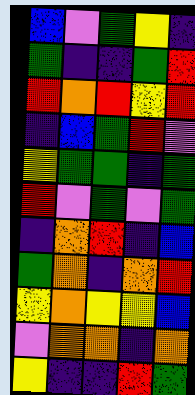[["blue", "violet", "green", "yellow", "indigo"], ["green", "indigo", "indigo", "green", "red"], ["red", "orange", "red", "yellow", "red"], ["indigo", "blue", "green", "red", "violet"], ["yellow", "green", "green", "indigo", "green"], ["red", "violet", "green", "violet", "green"], ["indigo", "orange", "red", "indigo", "blue"], ["green", "orange", "indigo", "orange", "red"], ["yellow", "orange", "yellow", "yellow", "blue"], ["violet", "orange", "orange", "indigo", "orange"], ["yellow", "indigo", "indigo", "red", "green"]]